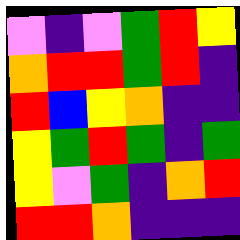[["violet", "indigo", "violet", "green", "red", "yellow"], ["orange", "red", "red", "green", "red", "indigo"], ["red", "blue", "yellow", "orange", "indigo", "indigo"], ["yellow", "green", "red", "green", "indigo", "green"], ["yellow", "violet", "green", "indigo", "orange", "red"], ["red", "red", "orange", "indigo", "indigo", "indigo"]]